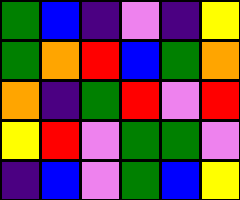[["green", "blue", "indigo", "violet", "indigo", "yellow"], ["green", "orange", "red", "blue", "green", "orange"], ["orange", "indigo", "green", "red", "violet", "red"], ["yellow", "red", "violet", "green", "green", "violet"], ["indigo", "blue", "violet", "green", "blue", "yellow"]]